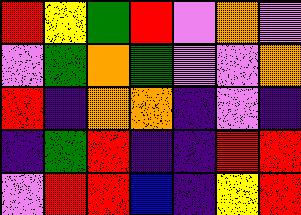[["red", "yellow", "green", "red", "violet", "orange", "violet"], ["violet", "green", "orange", "green", "violet", "violet", "orange"], ["red", "indigo", "orange", "orange", "indigo", "violet", "indigo"], ["indigo", "green", "red", "indigo", "indigo", "red", "red"], ["violet", "red", "red", "blue", "indigo", "yellow", "red"]]